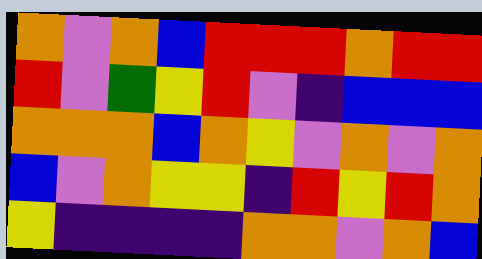[["orange", "violet", "orange", "blue", "red", "red", "red", "orange", "red", "red"], ["red", "violet", "green", "yellow", "red", "violet", "indigo", "blue", "blue", "blue"], ["orange", "orange", "orange", "blue", "orange", "yellow", "violet", "orange", "violet", "orange"], ["blue", "violet", "orange", "yellow", "yellow", "indigo", "red", "yellow", "red", "orange"], ["yellow", "indigo", "indigo", "indigo", "indigo", "orange", "orange", "violet", "orange", "blue"]]